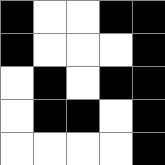[["black", "white", "white", "black", "black"], ["black", "white", "white", "white", "black"], ["white", "black", "white", "black", "black"], ["white", "black", "black", "white", "black"], ["white", "white", "white", "white", "black"]]